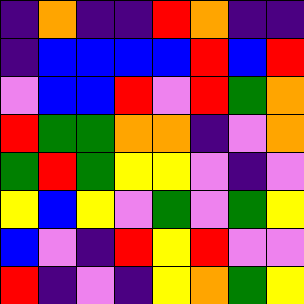[["indigo", "orange", "indigo", "indigo", "red", "orange", "indigo", "indigo"], ["indigo", "blue", "blue", "blue", "blue", "red", "blue", "red"], ["violet", "blue", "blue", "red", "violet", "red", "green", "orange"], ["red", "green", "green", "orange", "orange", "indigo", "violet", "orange"], ["green", "red", "green", "yellow", "yellow", "violet", "indigo", "violet"], ["yellow", "blue", "yellow", "violet", "green", "violet", "green", "yellow"], ["blue", "violet", "indigo", "red", "yellow", "red", "violet", "violet"], ["red", "indigo", "violet", "indigo", "yellow", "orange", "green", "yellow"]]